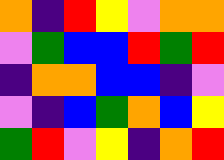[["orange", "indigo", "red", "yellow", "violet", "orange", "orange"], ["violet", "green", "blue", "blue", "red", "green", "red"], ["indigo", "orange", "orange", "blue", "blue", "indigo", "violet"], ["violet", "indigo", "blue", "green", "orange", "blue", "yellow"], ["green", "red", "violet", "yellow", "indigo", "orange", "red"]]